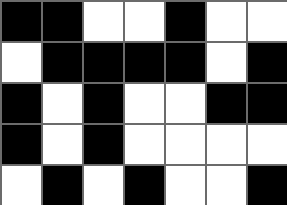[["black", "black", "white", "white", "black", "white", "white"], ["white", "black", "black", "black", "black", "white", "black"], ["black", "white", "black", "white", "white", "black", "black"], ["black", "white", "black", "white", "white", "white", "white"], ["white", "black", "white", "black", "white", "white", "black"]]